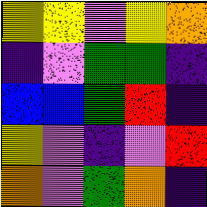[["yellow", "yellow", "violet", "yellow", "orange"], ["indigo", "violet", "green", "green", "indigo"], ["blue", "blue", "green", "red", "indigo"], ["yellow", "violet", "indigo", "violet", "red"], ["orange", "violet", "green", "orange", "indigo"]]